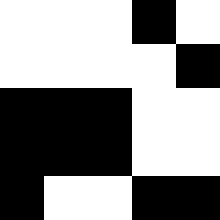[["white", "white", "white", "black", "white"], ["white", "white", "white", "white", "black"], ["black", "black", "black", "white", "white"], ["black", "black", "black", "white", "white"], ["black", "white", "white", "black", "black"]]